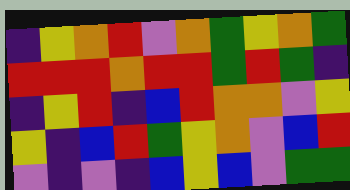[["indigo", "yellow", "orange", "red", "violet", "orange", "green", "yellow", "orange", "green"], ["red", "red", "red", "orange", "red", "red", "green", "red", "green", "indigo"], ["indigo", "yellow", "red", "indigo", "blue", "red", "orange", "orange", "violet", "yellow"], ["yellow", "indigo", "blue", "red", "green", "yellow", "orange", "violet", "blue", "red"], ["violet", "indigo", "violet", "indigo", "blue", "yellow", "blue", "violet", "green", "green"]]